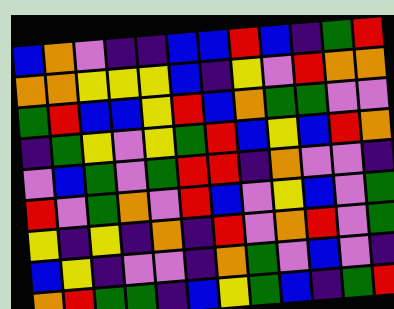[["blue", "orange", "violet", "indigo", "indigo", "blue", "blue", "red", "blue", "indigo", "green", "red"], ["orange", "orange", "yellow", "yellow", "yellow", "blue", "indigo", "yellow", "violet", "red", "orange", "orange"], ["green", "red", "blue", "blue", "yellow", "red", "blue", "orange", "green", "green", "violet", "violet"], ["indigo", "green", "yellow", "violet", "yellow", "green", "red", "blue", "yellow", "blue", "red", "orange"], ["violet", "blue", "green", "violet", "green", "red", "red", "indigo", "orange", "violet", "violet", "indigo"], ["red", "violet", "green", "orange", "violet", "red", "blue", "violet", "yellow", "blue", "violet", "green"], ["yellow", "indigo", "yellow", "indigo", "orange", "indigo", "red", "violet", "orange", "red", "violet", "green"], ["blue", "yellow", "indigo", "violet", "violet", "indigo", "orange", "green", "violet", "blue", "violet", "indigo"], ["orange", "red", "green", "green", "indigo", "blue", "yellow", "green", "blue", "indigo", "green", "red"]]